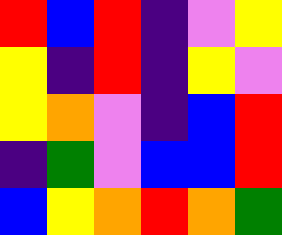[["red", "blue", "red", "indigo", "violet", "yellow"], ["yellow", "indigo", "red", "indigo", "yellow", "violet"], ["yellow", "orange", "violet", "indigo", "blue", "red"], ["indigo", "green", "violet", "blue", "blue", "red"], ["blue", "yellow", "orange", "red", "orange", "green"]]